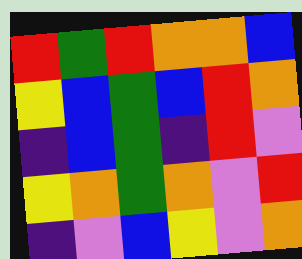[["red", "green", "red", "orange", "orange", "blue"], ["yellow", "blue", "green", "blue", "red", "orange"], ["indigo", "blue", "green", "indigo", "red", "violet"], ["yellow", "orange", "green", "orange", "violet", "red"], ["indigo", "violet", "blue", "yellow", "violet", "orange"]]